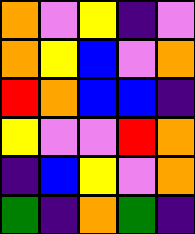[["orange", "violet", "yellow", "indigo", "violet"], ["orange", "yellow", "blue", "violet", "orange"], ["red", "orange", "blue", "blue", "indigo"], ["yellow", "violet", "violet", "red", "orange"], ["indigo", "blue", "yellow", "violet", "orange"], ["green", "indigo", "orange", "green", "indigo"]]